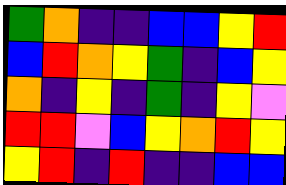[["green", "orange", "indigo", "indigo", "blue", "blue", "yellow", "red"], ["blue", "red", "orange", "yellow", "green", "indigo", "blue", "yellow"], ["orange", "indigo", "yellow", "indigo", "green", "indigo", "yellow", "violet"], ["red", "red", "violet", "blue", "yellow", "orange", "red", "yellow"], ["yellow", "red", "indigo", "red", "indigo", "indigo", "blue", "blue"]]